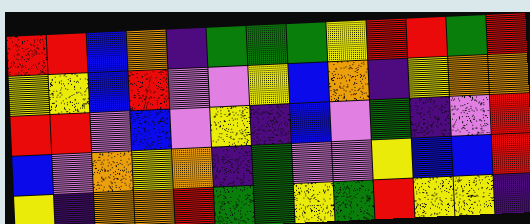[["red", "red", "blue", "orange", "indigo", "green", "green", "green", "yellow", "red", "red", "green", "red"], ["yellow", "yellow", "blue", "red", "violet", "violet", "yellow", "blue", "orange", "indigo", "yellow", "orange", "orange"], ["red", "red", "violet", "blue", "violet", "yellow", "indigo", "blue", "violet", "green", "indigo", "violet", "red"], ["blue", "violet", "orange", "yellow", "orange", "indigo", "green", "violet", "violet", "yellow", "blue", "blue", "red"], ["yellow", "indigo", "orange", "orange", "red", "green", "green", "yellow", "green", "red", "yellow", "yellow", "indigo"]]